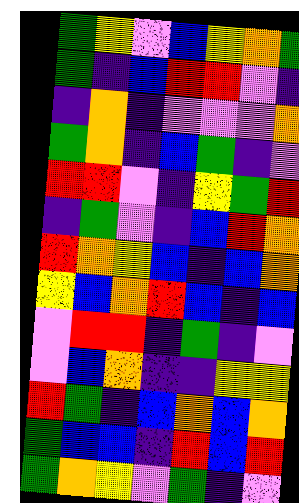[["green", "yellow", "violet", "blue", "yellow", "orange", "green"], ["green", "indigo", "blue", "red", "red", "violet", "indigo"], ["indigo", "orange", "indigo", "violet", "violet", "violet", "orange"], ["green", "orange", "indigo", "blue", "green", "indigo", "violet"], ["red", "red", "violet", "indigo", "yellow", "green", "red"], ["indigo", "green", "violet", "indigo", "blue", "red", "orange"], ["red", "orange", "yellow", "blue", "indigo", "blue", "orange"], ["yellow", "blue", "orange", "red", "blue", "indigo", "blue"], ["violet", "red", "red", "indigo", "green", "indigo", "violet"], ["violet", "blue", "orange", "indigo", "indigo", "yellow", "yellow"], ["red", "green", "indigo", "blue", "orange", "blue", "orange"], ["green", "blue", "blue", "indigo", "red", "blue", "red"], ["green", "orange", "yellow", "violet", "green", "indigo", "violet"]]